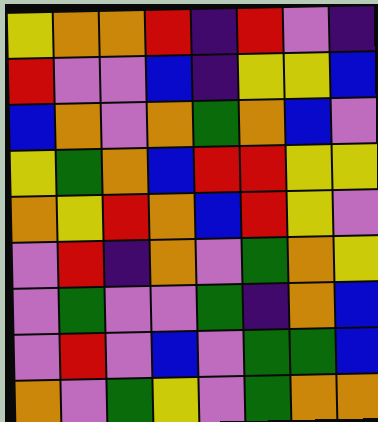[["yellow", "orange", "orange", "red", "indigo", "red", "violet", "indigo"], ["red", "violet", "violet", "blue", "indigo", "yellow", "yellow", "blue"], ["blue", "orange", "violet", "orange", "green", "orange", "blue", "violet"], ["yellow", "green", "orange", "blue", "red", "red", "yellow", "yellow"], ["orange", "yellow", "red", "orange", "blue", "red", "yellow", "violet"], ["violet", "red", "indigo", "orange", "violet", "green", "orange", "yellow"], ["violet", "green", "violet", "violet", "green", "indigo", "orange", "blue"], ["violet", "red", "violet", "blue", "violet", "green", "green", "blue"], ["orange", "violet", "green", "yellow", "violet", "green", "orange", "orange"]]